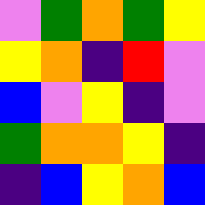[["violet", "green", "orange", "green", "yellow"], ["yellow", "orange", "indigo", "red", "violet"], ["blue", "violet", "yellow", "indigo", "violet"], ["green", "orange", "orange", "yellow", "indigo"], ["indigo", "blue", "yellow", "orange", "blue"]]